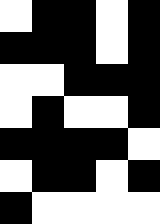[["white", "black", "black", "white", "black"], ["black", "black", "black", "white", "black"], ["white", "white", "black", "black", "black"], ["white", "black", "white", "white", "black"], ["black", "black", "black", "black", "white"], ["white", "black", "black", "white", "black"], ["black", "white", "white", "white", "white"]]